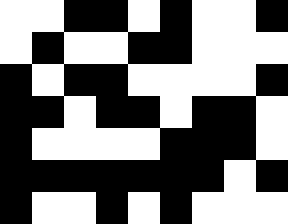[["white", "white", "black", "black", "white", "black", "white", "white", "black"], ["white", "black", "white", "white", "black", "black", "white", "white", "white"], ["black", "white", "black", "black", "white", "white", "white", "white", "black"], ["black", "black", "white", "black", "black", "white", "black", "black", "white"], ["black", "white", "white", "white", "white", "black", "black", "black", "white"], ["black", "black", "black", "black", "black", "black", "black", "white", "black"], ["black", "white", "white", "black", "white", "black", "white", "white", "white"]]